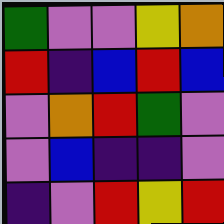[["green", "violet", "violet", "yellow", "orange"], ["red", "indigo", "blue", "red", "blue"], ["violet", "orange", "red", "green", "violet"], ["violet", "blue", "indigo", "indigo", "violet"], ["indigo", "violet", "red", "yellow", "red"]]